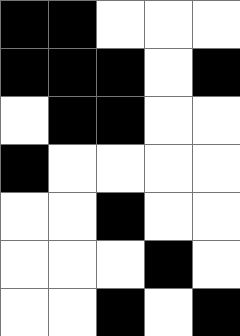[["black", "black", "white", "white", "white"], ["black", "black", "black", "white", "black"], ["white", "black", "black", "white", "white"], ["black", "white", "white", "white", "white"], ["white", "white", "black", "white", "white"], ["white", "white", "white", "black", "white"], ["white", "white", "black", "white", "black"]]